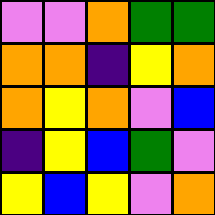[["violet", "violet", "orange", "green", "green"], ["orange", "orange", "indigo", "yellow", "orange"], ["orange", "yellow", "orange", "violet", "blue"], ["indigo", "yellow", "blue", "green", "violet"], ["yellow", "blue", "yellow", "violet", "orange"]]